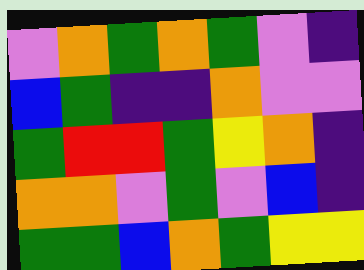[["violet", "orange", "green", "orange", "green", "violet", "indigo"], ["blue", "green", "indigo", "indigo", "orange", "violet", "violet"], ["green", "red", "red", "green", "yellow", "orange", "indigo"], ["orange", "orange", "violet", "green", "violet", "blue", "indigo"], ["green", "green", "blue", "orange", "green", "yellow", "yellow"]]